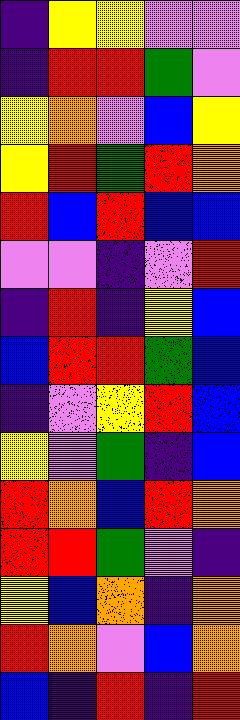[["indigo", "yellow", "yellow", "violet", "violet"], ["indigo", "red", "red", "green", "violet"], ["yellow", "orange", "violet", "blue", "yellow"], ["yellow", "red", "green", "red", "orange"], ["red", "blue", "red", "blue", "blue"], ["violet", "violet", "indigo", "violet", "red"], ["indigo", "red", "indigo", "yellow", "blue"], ["blue", "red", "red", "green", "blue"], ["indigo", "violet", "yellow", "red", "blue"], ["yellow", "violet", "green", "indigo", "blue"], ["red", "orange", "blue", "red", "orange"], ["red", "red", "green", "violet", "indigo"], ["yellow", "blue", "orange", "indigo", "orange"], ["red", "orange", "violet", "blue", "orange"], ["blue", "indigo", "red", "indigo", "red"]]